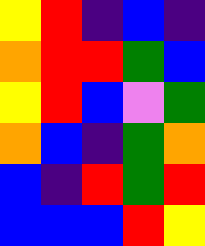[["yellow", "red", "indigo", "blue", "indigo"], ["orange", "red", "red", "green", "blue"], ["yellow", "red", "blue", "violet", "green"], ["orange", "blue", "indigo", "green", "orange"], ["blue", "indigo", "red", "green", "red"], ["blue", "blue", "blue", "red", "yellow"]]